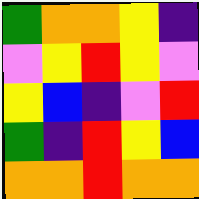[["green", "orange", "orange", "yellow", "indigo"], ["violet", "yellow", "red", "yellow", "violet"], ["yellow", "blue", "indigo", "violet", "red"], ["green", "indigo", "red", "yellow", "blue"], ["orange", "orange", "red", "orange", "orange"]]